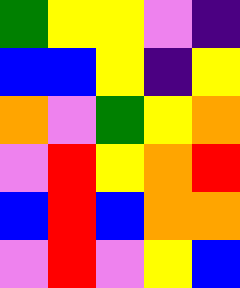[["green", "yellow", "yellow", "violet", "indigo"], ["blue", "blue", "yellow", "indigo", "yellow"], ["orange", "violet", "green", "yellow", "orange"], ["violet", "red", "yellow", "orange", "red"], ["blue", "red", "blue", "orange", "orange"], ["violet", "red", "violet", "yellow", "blue"]]